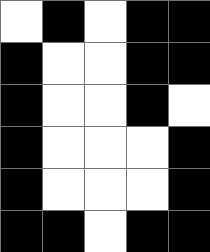[["white", "black", "white", "black", "black"], ["black", "white", "white", "black", "black"], ["black", "white", "white", "black", "white"], ["black", "white", "white", "white", "black"], ["black", "white", "white", "white", "black"], ["black", "black", "white", "black", "black"]]